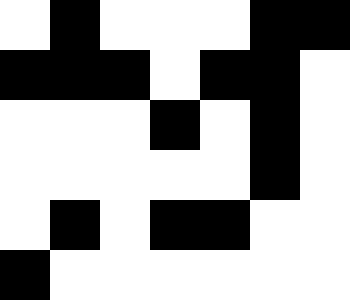[["white", "black", "white", "white", "white", "black", "black"], ["black", "black", "black", "white", "black", "black", "white"], ["white", "white", "white", "black", "white", "black", "white"], ["white", "white", "white", "white", "white", "black", "white"], ["white", "black", "white", "black", "black", "white", "white"], ["black", "white", "white", "white", "white", "white", "white"]]